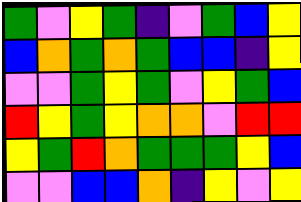[["green", "violet", "yellow", "green", "indigo", "violet", "green", "blue", "yellow"], ["blue", "orange", "green", "orange", "green", "blue", "blue", "indigo", "yellow"], ["violet", "violet", "green", "yellow", "green", "violet", "yellow", "green", "blue"], ["red", "yellow", "green", "yellow", "orange", "orange", "violet", "red", "red"], ["yellow", "green", "red", "orange", "green", "green", "green", "yellow", "blue"], ["violet", "violet", "blue", "blue", "orange", "indigo", "yellow", "violet", "yellow"]]